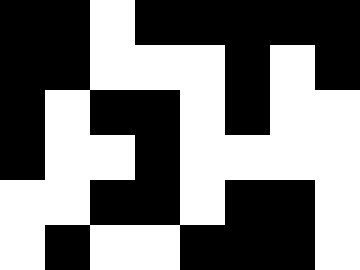[["black", "black", "white", "black", "black", "black", "black", "black"], ["black", "black", "white", "white", "white", "black", "white", "black"], ["black", "white", "black", "black", "white", "black", "white", "white"], ["black", "white", "white", "black", "white", "white", "white", "white"], ["white", "white", "black", "black", "white", "black", "black", "white"], ["white", "black", "white", "white", "black", "black", "black", "white"]]